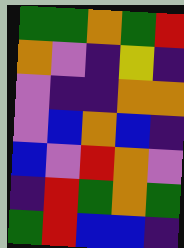[["green", "green", "orange", "green", "red"], ["orange", "violet", "indigo", "yellow", "indigo"], ["violet", "indigo", "indigo", "orange", "orange"], ["violet", "blue", "orange", "blue", "indigo"], ["blue", "violet", "red", "orange", "violet"], ["indigo", "red", "green", "orange", "green"], ["green", "red", "blue", "blue", "indigo"]]